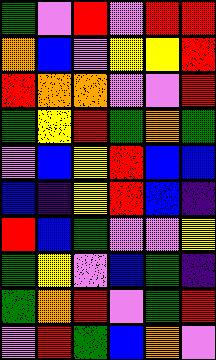[["green", "violet", "red", "violet", "red", "red"], ["orange", "blue", "violet", "yellow", "yellow", "red"], ["red", "orange", "orange", "violet", "violet", "red"], ["green", "yellow", "red", "green", "orange", "green"], ["violet", "blue", "yellow", "red", "blue", "blue"], ["blue", "indigo", "yellow", "red", "blue", "indigo"], ["red", "blue", "green", "violet", "violet", "yellow"], ["green", "yellow", "violet", "blue", "green", "indigo"], ["green", "orange", "red", "violet", "green", "red"], ["violet", "red", "green", "blue", "orange", "violet"]]